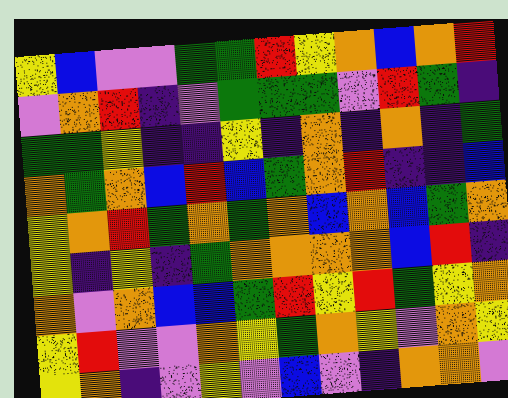[["yellow", "blue", "violet", "violet", "green", "green", "red", "yellow", "orange", "blue", "orange", "red"], ["violet", "orange", "red", "indigo", "violet", "green", "green", "green", "violet", "red", "green", "indigo"], ["green", "green", "yellow", "indigo", "indigo", "yellow", "indigo", "orange", "indigo", "orange", "indigo", "green"], ["orange", "green", "orange", "blue", "red", "blue", "green", "orange", "red", "indigo", "indigo", "blue"], ["yellow", "orange", "red", "green", "orange", "green", "orange", "blue", "orange", "blue", "green", "orange"], ["yellow", "indigo", "yellow", "indigo", "green", "orange", "orange", "orange", "orange", "blue", "red", "indigo"], ["orange", "violet", "orange", "blue", "blue", "green", "red", "yellow", "red", "green", "yellow", "orange"], ["yellow", "red", "violet", "violet", "orange", "yellow", "green", "orange", "yellow", "violet", "orange", "yellow"], ["yellow", "orange", "indigo", "violet", "yellow", "violet", "blue", "violet", "indigo", "orange", "orange", "violet"]]